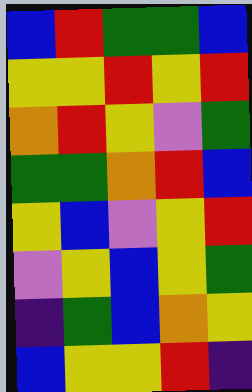[["blue", "red", "green", "green", "blue"], ["yellow", "yellow", "red", "yellow", "red"], ["orange", "red", "yellow", "violet", "green"], ["green", "green", "orange", "red", "blue"], ["yellow", "blue", "violet", "yellow", "red"], ["violet", "yellow", "blue", "yellow", "green"], ["indigo", "green", "blue", "orange", "yellow"], ["blue", "yellow", "yellow", "red", "indigo"]]